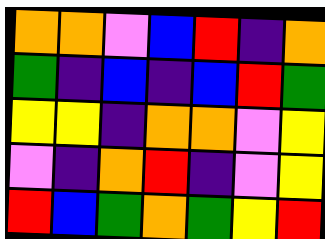[["orange", "orange", "violet", "blue", "red", "indigo", "orange"], ["green", "indigo", "blue", "indigo", "blue", "red", "green"], ["yellow", "yellow", "indigo", "orange", "orange", "violet", "yellow"], ["violet", "indigo", "orange", "red", "indigo", "violet", "yellow"], ["red", "blue", "green", "orange", "green", "yellow", "red"]]